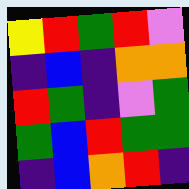[["yellow", "red", "green", "red", "violet"], ["indigo", "blue", "indigo", "orange", "orange"], ["red", "green", "indigo", "violet", "green"], ["green", "blue", "red", "green", "green"], ["indigo", "blue", "orange", "red", "indigo"]]